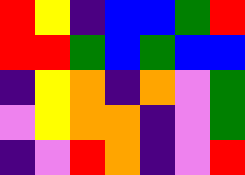[["red", "yellow", "indigo", "blue", "blue", "green", "red"], ["red", "red", "green", "blue", "green", "blue", "blue"], ["indigo", "yellow", "orange", "indigo", "orange", "violet", "green"], ["violet", "yellow", "orange", "orange", "indigo", "violet", "green"], ["indigo", "violet", "red", "orange", "indigo", "violet", "red"]]